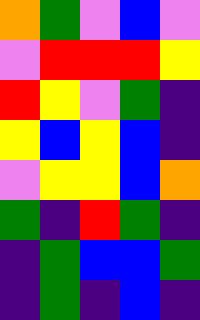[["orange", "green", "violet", "blue", "violet"], ["violet", "red", "red", "red", "yellow"], ["red", "yellow", "violet", "green", "indigo"], ["yellow", "blue", "yellow", "blue", "indigo"], ["violet", "yellow", "yellow", "blue", "orange"], ["green", "indigo", "red", "green", "indigo"], ["indigo", "green", "blue", "blue", "green"], ["indigo", "green", "indigo", "blue", "indigo"]]